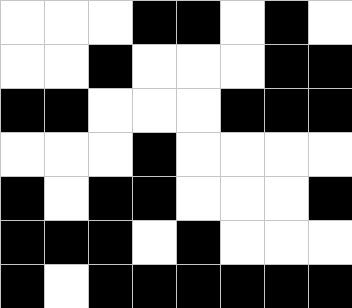[["white", "white", "white", "black", "black", "white", "black", "white"], ["white", "white", "black", "white", "white", "white", "black", "black"], ["black", "black", "white", "white", "white", "black", "black", "black"], ["white", "white", "white", "black", "white", "white", "white", "white"], ["black", "white", "black", "black", "white", "white", "white", "black"], ["black", "black", "black", "white", "black", "white", "white", "white"], ["black", "white", "black", "black", "black", "black", "black", "black"]]